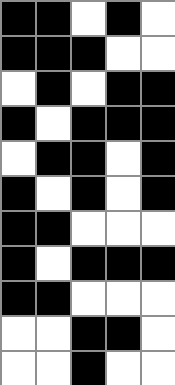[["black", "black", "white", "black", "white"], ["black", "black", "black", "white", "white"], ["white", "black", "white", "black", "black"], ["black", "white", "black", "black", "black"], ["white", "black", "black", "white", "black"], ["black", "white", "black", "white", "black"], ["black", "black", "white", "white", "white"], ["black", "white", "black", "black", "black"], ["black", "black", "white", "white", "white"], ["white", "white", "black", "black", "white"], ["white", "white", "black", "white", "white"]]